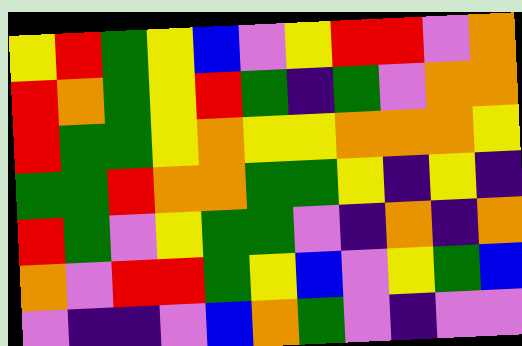[["yellow", "red", "green", "yellow", "blue", "violet", "yellow", "red", "red", "violet", "orange"], ["red", "orange", "green", "yellow", "red", "green", "indigo", "green", "violet", "orange", "orange"], ["red", "green", "green", "yellow", "orange", "yellow", "yellow", "orange", "orange", "orange", "yellow"], ["green", "green", "red", "orange", "orange", "green", "green", "yellow", "indigo", "yellow", "indigo"], ["red", "green", "violet", "yellow", "green", "green", "violet", "indigo", "orange", "indigo", "orange"], ["orange", "violet", "red", "red", "green", "yellow", "blue", "violet", "yellow", "green", "blue"], ["violet", "indigo", "indigo", "violet", "blue", "orange", "green", "violet", "indigo", "violet", "violet"]]